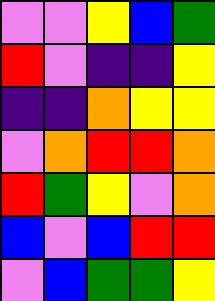[["violet", "violet", "yellow", "blue", "green"], ["red", "violet", "indigo", "indigo", "yellow"], ["indigo", "indigo", "orange", "yellow", "yellow"], ["violet", "orange", "red", "red", "orange"], ["red", "green", "yellow", "violet", "orange"], ["blue", "violet", "blue", "red", "red"], ["violet", "blue", "green", "green", "yellow"]]